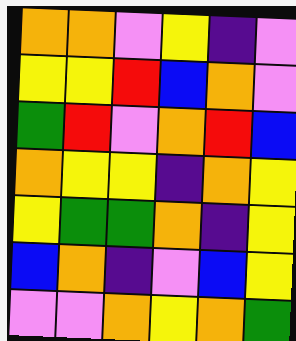[["orange", "orange", "violet", "yellow", "indigo", "violet"], ["yellow", "yellow", "red", "blue", "orange", "violet"], ["green", "red", "violet", "orange", "red", "blue"], ["orange", "yellow", "yellow", "indigo", "orange", "yellow"], ["yellow", "green", "green", "orange", "indigo", "yellow"], ["blue", "orange", "indigo", "violet", "blue", "yellow"], ["violet", "violet", "orange", "yellow", "orange", "green"]]